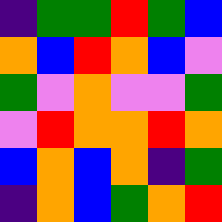[["indigo", "green", "green", "red", "green", "blue"], ["orange", "blue", "red", "orange", "blue", "violet"], ["green", "violet", "orange", "violet", "violet", "green"], ["violet", "red", "orange", "orange", "red", "orange"], ["blue", "orange", "blue", "orange", "indigo", "green"], ["indigo", "orange", "blue", "green", "orange", "red"]]